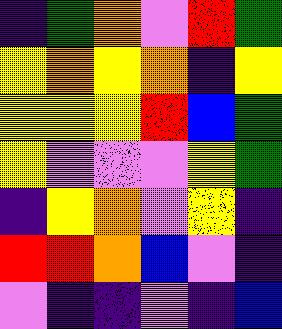[["indigo", "green", "orange", "violet", "red", "green"], ["yellow", "orange", "yellow", "orange", "indigo", "yellow"], ["yellow", "yellow", "yellow", "red", "blue", "green"], ["yellow", "violet", "violet", "violet", "yellow", "green"], ["indigo", "yellow", "orange", "violet", "yellow", "indigo"], ["red", "red", "orange", "blue", "violet", "indigo"], ["violet", "indigo", "indigo", "violet", "indigo", "blue"]]